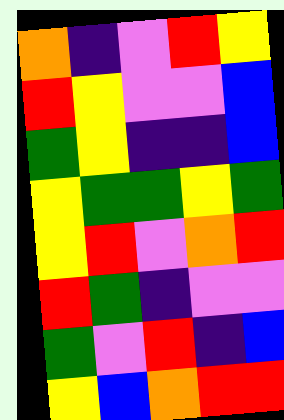[["orange", "indigo", "violet", "red", "yellow"], ["red", "yellow", "violet", "violet", "blue"], ["green", "yellow", "indigo", "indigo", "blue"], ["yellow", "green", "green", "yellow", "green"], ["yellow", "red", "violet", "orange", "red"], ["red", "green", "indigo", "violet", "violet"], ["green", "violet", "red", "indigo", "blue"], ["yellow", "blue", "orange", "red", "red"]]